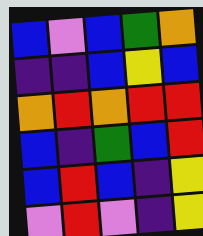[["blue", "violet", "blue", "green", "orange"], ["indigo", "indigo", "blue", "yellow", "blue"], ["orange", "red", "orange", "red", "red"], ["blue", "indigo", "green", "blue", "red"], ["blue", "red", "blue", "indigo", "yellow"], ["violet", "red", "violet", "indigo", "yellow"]]